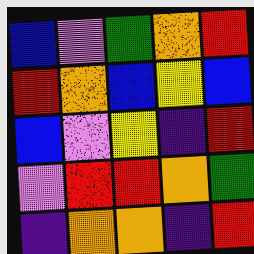[["blue", "violet", "green", "orange", "red"], ["red", "orange", "blue", "yellow", "blue"], ["blue", "violet", "yellow", "indigo", "red"], ["violet", "red", "red", "orange", "green"], ["indigo", "orange", "orange", "indigo", "red"]]